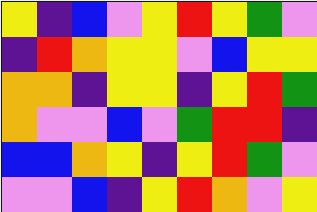[["yellow", "indigo", "blue", "violet", "yellow", "red", "yellow", "green", "violet"], ["indigo", "red", "orange", "yellow", "yellow", "violet", "blue", "yellow", "yellow"], ["orange", "orange", "indigo", "yellow", "yellow", "indigo", "yellow", "red", "green"], ["orange", "violet", "violet", "blue", "violet", "green", "red", "red", "indigo"], ["blue", "blue", "orange", "yellow", "indigo", "yellow", "red", "green", "violet"], ["violet", "violet", "blue", "indigo", "yellow", "red", "orange", "violet", "yellow"]]